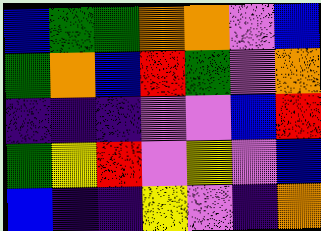[["blue", "green", "green", "orange", "orange", "violet", "blue"], ["green", "orange", "blue", "red", "green", "violet", "orange"], ["indigo", "indigo", "indigo", "violet", "violet", "blue", "red"], ["green", "yellow", "red", "violet", "yellow", "violet", "blue"], ["blue", "indigo", "indigo", "yellow", "violet", "indigo", "orange"]]